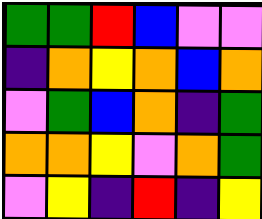[["green", "green", "red", "blue", "violet", "violet"], ["indigo", "orange", "yellow", "orange", "blue", "orange"], ["violet", "green", "blue", "orange", "indigo", "green"], ["orange", "orange", "yellow", "violet", "orange", "green"], ["violet", "yellow", "indigo", "red", "indigo", "yellow"]]